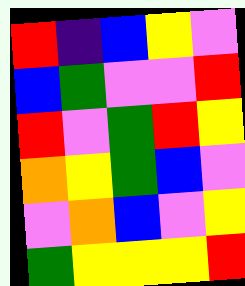[["red", "indigo", "blue", "yellow", "violet"], ["blue", "green", "violet", "violet", "red"], ["red", "violet", "green", "red", "yellow"], ["orange", "yellow", "green", "blue", "violet"], ["violet", "orange", "blue", "violet", "yellow"], ["green", "yellow", "yellow", "yellow", "red"]]